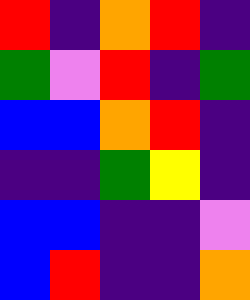[["red", "indigo", "orange", "red", "indigo"], ["green", "violet", "red", "indigo", "green"], ["blue", "blue", "orange", "red", "indigo"], ["indigo", "indigo", "green", "yellow", "indigo"], ["blue", "blue", "indigo", "indigo", "violet"], ["blue", "red", "indigo", "indigo", "orange"]]